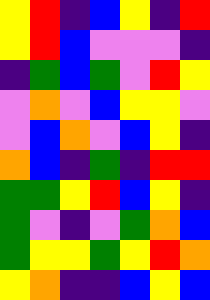[["yellow", "red", "indigo", "blue", "yellow", "indigo", "red"], ["yellow", "red", "blue", "violet", "violet", "violet", "indigo"], ["indigo", "green", "blue", "green", "violet", "red", "yellow"], ["violet", "orange", "violet", "blue", "yellow", "yellow", "violet"], ["violet", "blue", "orange", "violet", "blue", "yellow", "indigo"], ["orange", "blue", "indigo", "green", "indigo", "red", "red"], ["green", "green", "yellow", "red", "blue", "yellow", "indigo"], ["green", "violet", "indigo", "violet", "green", "orange", "blue"], ["green", "yellow", "yellow", "green", "yellow", "red", "orange"], ["yellow", "orange", "indigo", "indigo", "blue", "yellow", "blue"]]